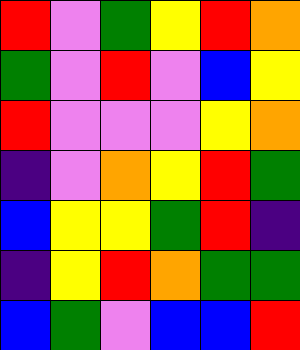[["red", "violet", "green", "yellow", "red", "orange"], ["green", "violet", "red", "violet", "blue", "yellow"], ["red", "violet", "violet", "violet", "yellow", "orange"], ["indigo", "violet", "orange", "yellow", "red", "green"], ["blue", "yellow", "yellow", "green", "red", "indigo"], ["indigo", "yellow", "red", "orange", "green", "green"], ["blue", "green", "violet", "blue", "blue", "red"]]